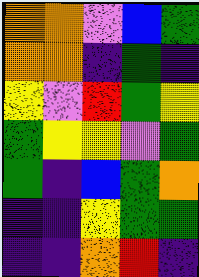[["orange", "orange", "violet", "blue", "green"], ["orange", "orange", "indigo", "green", "indigo"], ["yellow", "violet", "red", "green", "yellow"], ["green", "yellow", "yellow", "violet", "green"], ["green", "indigo", "blue", "green", "orange"], ["indigo", "indigo", "yellow", "green", "green"], ["indigo", "indigo", "orange", "red", "indigo"]]